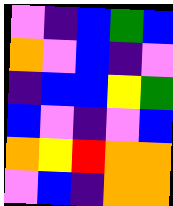[["violet", "indigo", "blue", "green", "blue"], ["orange", "violet", "blue", "indigo", "violet"], ["indigo", "blue", "blue", "yellow", "green"], ["blue", "violet", "indigo", "violet", "blue"], ["orange", "yellow", "red", "orange", "orange"], ["violet", "blue", "indigo", "orange", "orange"]]